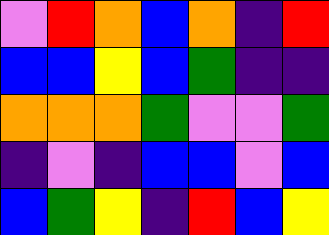[["violet", "red", "orange", "blue", "orange", "indigo", "red"], ["blue", "blue", "yellow", "blue", "green", "indigo", "indigo"], ["orange", "orange", "orange", "green", "violet", "violet", "green"], ["indigo", "violet", "indigo", "blue", "blue", "violet", "blue"], ["blue", "green", "yellow", "indigo", "red", "blue", "yellow"]]